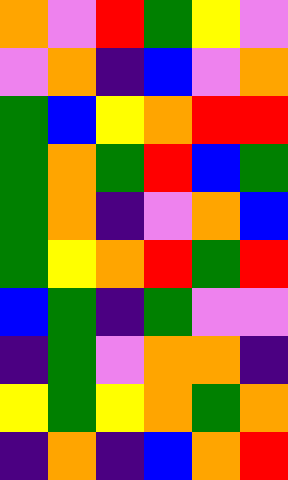[["orange", "violet", "red", "green", "yellow", "violet"], ["violet", "orange", "indigo", "blue", "violet", "orange"], ["green", "blue", "yellow", "orange", "red", "red"], ["green", "orange", "green", "red", "blue", "green"], ["green", "orange", "indigo", "violet", "orange", "blue"], ["green", "yellow", "orange", "red", "green", "red"], ["blue", "green", "indigo", "green", "violet", "violet"], ["indigo", "green", "violet", "orange", "orange", "indigo"], ["yellow", "green", "yellow", "orange", "green", "orange"], ["indigo", "orange", "indigo", "blue", "orange", "red"]]